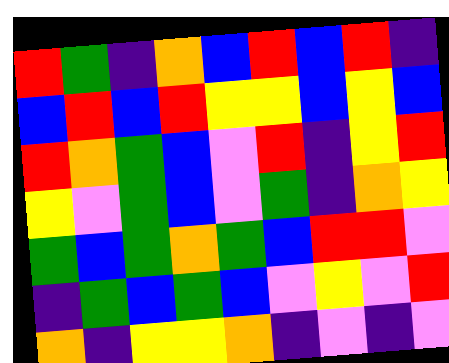[["red", "green", "indigo", "orange", "blue", "red", "blue", "red", "indigo"], ["blue", "red", "blue", "red", "yellow", "yellow", "blue", "yellow", "blue"], ["red", "orange", "green", "blue", "violet", "red", "indigo", "yellow", "red"], ["yellow", "violet", "green", "blue", "violet", "green", "indigo", "orange", "yellow"], ["green", "blue", "green", "orange", "green", "blue", "red", "red", "violet"], ["indigo", "green", "blue", "green", "blue", "violet", "yellow", "violet", "red"], ["orange", "indigo", "yellow", "yellow", "orange", "indigo", "violet", "indigo", "violet"]]